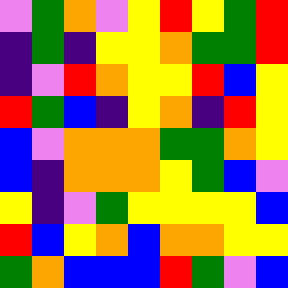[["violet", "green", "orange", "violet", "yellow", "red", "yellow", "green", "red"], ["indigo", "green", "indigo", "yellow", "yellow", "orange", "green", "green", "red"], ["indigo", "violet", "red", "orange", "yellow", "yellow", "red", "blue", "yellow"], ["red", "green", "blue", "indigo", "yellow", "orange", "indigo", "red", "yellow"], ["blue", "violet", "orange", "orange", "orange", "green", "green", "orange", "yellow"], ["blue", "indigo", "orange", "orange", "orange", "yellow", "green", "blue", "violet"], ["yellow", "indigo", "violet", "green", "yellow", "yellow", "yellow", "yellow", "blue"], ["red", "blue", "yellow", "orange", "blue", "orange", "orange", "yellow", "yellow"], ["green", "orange", "blue", "blue", "blue", "red", "green", "violet", "blue"]]